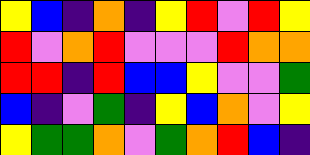[["yellow", "blue", "indigo", "orange", "indigo", "yellow", "red", "violet", "red", "yellow"], ["red", "violet", "orange", "red", "violet", "violet", "violet", "red", "orange", "orange"], ["red", "red", "indigo", "red", "blue", "blue", "yellow", "violet", "violet", "green"], ["blue", "indigo", "violet", "green", "indigo", "yellow", "blue", "orange", "violet", "yellow"], ["yellow", "green", "green", "orange", "violet", "green", "orange", "red", "blue", "indigo"]]